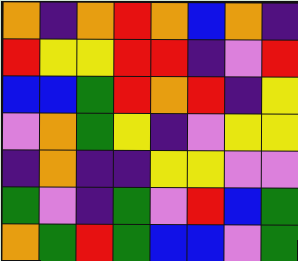[["orange", "indigo", "orange", "red", "orange", "blue", "orange", "indigo"], ["red", "yellow", "yellow", "red", "red", "indigo", "violet", "red"], ["blue", "blue", "green", "red", "orange", "red", "indigo", "yellow"], ["violet", "orange", "green", "yellow", "indigo", "violet", "yellow", "yellow"], ["indigo", "orange", "indigo", "indigo", "yellow", "yellow", "violet", "violet"], ["green", "violet", "indigo", "green", "violet", "red", "blue", "green"], ["orange", "green", "red", "green", "blue", "blue", "violet", "green"]]